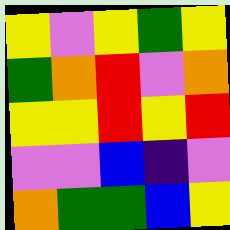[["yellow", "violet", "yellow", "green", "yellow"], ["green", "orange", "red", "violet", "orange"], ["yellow", "yellow", "red", "yellow", "red"], ["violet", "violet", "blue", "indigo", "violet"], ["orange", "green", "green", "blue", "yellow"]]